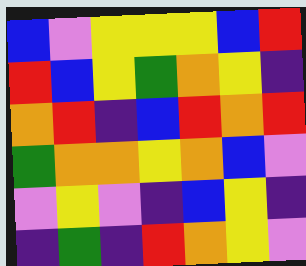[["blue", "violet", "yellow", "yellow", "yellow", "blue", "red"], ["red", "blue", "yellow", "green", "orange", "yellow", "indigo"], ["orange", "red", "indigo", "blue", "red", "orange", "red"], ["green", "orange", "orange", "yellow", "orange", "blue", "violet"], ["violet", "yellow", "violet", "indigo", "blue", "yellow", "indigo"], ["indigo", "green", "indigo", "red", "orange", "yellow", "violet"]]